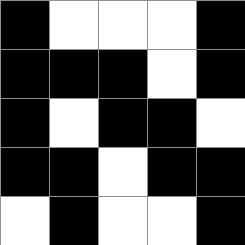[["black", "white", "white", "white", "black"], ["black", "black", "black", "white", "black"], ["black", "white", "black", "black", "white"], ["black", "black", "white", "black", "black"], ["white", "black", "white", "white", "black"]]